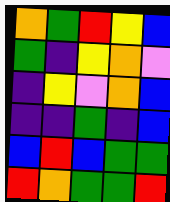[["orange", "green", "red", "yellow", "blue"], ["green", "indigo", "yellow", "orange", "violet"], ["indigo", "yellow", "violet", "orange", "blue"], ["indigo", "indigo", "green", "indigo", "blue"], ["blue", "red", "blue", "green", "green"], ["red", "orange", "green", "green", "red"]]